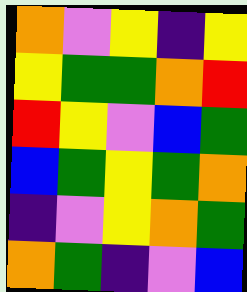[["orange", "violet", "yellow", "indigo", "yellow"], ["yellow", "green", "green", "orange", "red"], ["red", "yellow", "violet", "blue", "green"], ["blue", "green", "yellow", "green", "orange"], ["indigo", "violet", "yellow", "orange", "green"], ["orange", "green", "indigo", "violet", "blue"]]